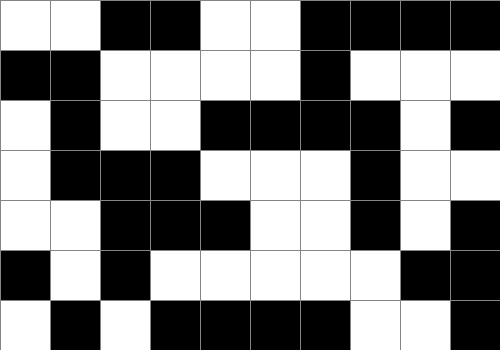[["white", "white", "black", "black", "white", "white", "black", "black", "black", "black"], ["black", "black", "white", "white", "white", "white", "black", "white", "white", "white"], ["white", "black", "white", "white", "black", "black", "black", "black", "white", "black"], ["white", "black", "black", "black", "white", "white", "white", "black", "white", "white"], ["white", "white", "black", "black", "black", "white", "white", "black", "white", "black"], ["black", "white", "black", "white", "white", "white", "white", "white", "black", "black"], ["white", "black", "white", "black", "black", "black", "black", "white", "white", "black"]]